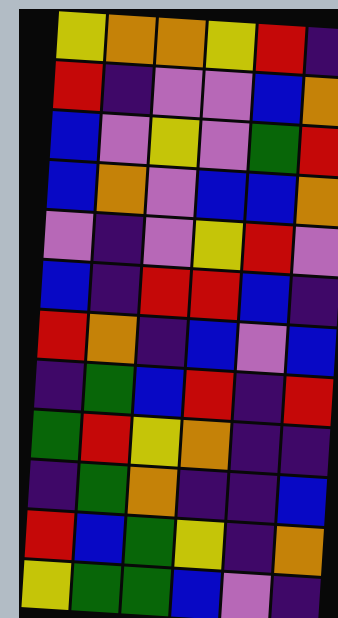[["yellow", "orange", "orange", "yellow", "red", "indigo"], ["red", "indigo", "violet", "violet", "blue", "orange"], ["blue", "violet", "yellow", "violet", "green", "red"], ["blue", "orange", "violet", "blue", "blue", "orange"], ["violet", "indigo", "violet", "yellow", "red", "violet"], ["blue", "indigo", "red", "red", "blue", "indigo"], ["red", "orange", "indigo", "blue", "violet", "blue"], ["indigo", "green", "blue", "red", "indigo", "red"], ["green", "red", "yellow", "orange", "indigo", "indigo"], ["indigo", "green", "orange", "indigo", "indigo", "blue"], ["red", "blue", "green", "yellow", "indigo", "orange"], ["yellow", "green", "green", "blue", "violet", "indigo"]]